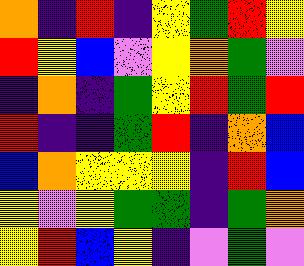[["orange", "indigo", "red", "indigo", "yellow", "green", "red", "yellow"], ["red", "yellow", "blue", "violet", "yellow", "orange", "green", "violet"], ["indigo", "orange", "indigo", "green", "yellow", "red", "green", "red"], ["red", "indigo", "indigo", "green", "red", "indigo", "orange", "blue"], ["blue", "orange", "yellow", "yellow", "yellow", "indigo", "red", "blue"], ["yellow", "violet", "yellow", "green", "green", "indigo", "green", "orange"], ["yellow", "red", "blue", "yellow", "indigo", "violet", "green", "violet"]]